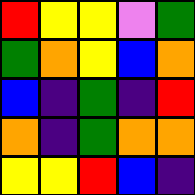[["red", "yellow", "yellow", "violet", "green"], ["green", "orange", "yellow", "blue", "orange"], ["blue", "indigo", "green", "indigo", "red"], ["orange", "indigo", "green", "orange", "orange"], ["yellow", "yellow", "red", "blue", "indigo"]]